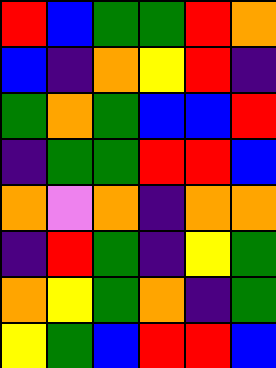[["red", "blue", "green", "green", "red", "orange"], ["blue", "indigo", "orange", "yellow", "red", "indigo"], ["green", "orange", "green", "blue", "blue", "red"], ["indigo", "green", "green", "red", "red", "blue"], ["orange", "violet", "orange", "indigo", "orange", "orange"], ["indigo", "red", "green", "indigo", "yellow", "green"], ["orange", "yellow", "green", "orange", "indigo", "green"], ["yellow", "green", "blue", "red", "red", "blue"]]